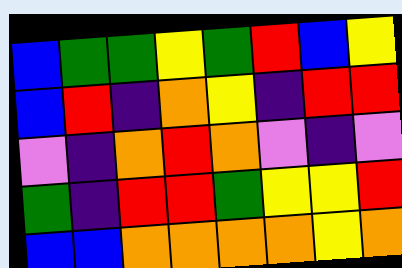[["blue", "green", "green", "yellow", "green", "red", "blue", "yellow"], ["blue", "red", "indigo", "orange", "yellow", "indigo", "red", "red"], ["violet", "indigo", "orange", "red", "orange", "violet", "indigo", "violet"], ["green", "indigo", "red", "red", "green", "yellow", "yellow", "red"], ["blue", "blue", "orange", "orange", "orange", "orange", "yellow", "orange"]]